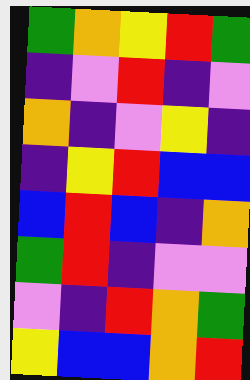[["green", "orange", "yellow", "red", "green"], ["indigo", "violet", "red", "indigo", "violet"], ["orange", "indigo", "violet", "yellow", "indigo"], ["indigo", "yellow", "red", "blue", "blue"], ["blue", "red", "blue", "indigo", "orange"], ["green", "red", "indigo", "violet", "violet"], ["violet", "indigo", "red", "orange", "green"], ["yellow", "blue", "blue", "orange", "red"]]